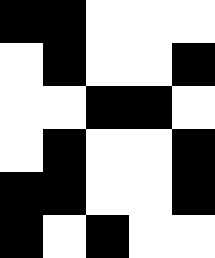[["black", "black", "white", "white", "white"], ["white", "black", "white", "white", "black"], ["white", "white", "black", "black", "white"], ["white", "black", "white", "white", "black"], ["black", "black", "white", "white", "black"], ["black", "white", "black", "white", "white"]]